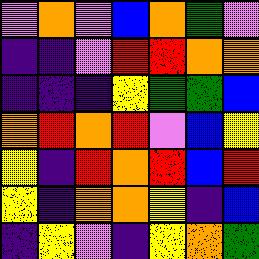[["violet", "orange", "violet", "blue", "orange", "green", "violet"], ["indigo", "indigo", "violet", "red", "red", "orange", "orange"], ["indigo", "indigo", "indigo", "yellow", "green", "green", "blue"], ["orange", "red", "orange", "red", "violet", "blue", "yellow"], ["yellow", "indigo", "red", "orange", "red", "blue", "red"], ["yellow", "indigo", "orange", "orange", "yellow", "indigo", "blue"], ["indigo", "yellow", "violet", "indigo", "yellow", "orange", "green"]]